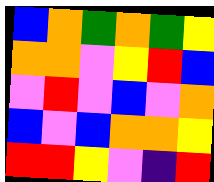[["blue", "orange", "green", "orange", "green", "yellow"], ["orange", "orange", "violet", "yellow", "red", "blue"], ["violet", "red", "violet", "blue", "violet", "orange"], ["blue", "violet", "blue", "orange", "orange", "yellow"], ["red", "red", "yellow", "violet", "indigo", "red"]]